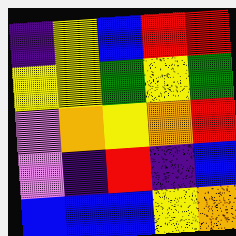[["indigo", "yellow", "blue", "red", "red"], ["yellow", "yellow", "green", "yellow", "green"], ["violet", "orange", "yellow", "orange", "red"], ["violet", "indigo", "red", "indigo", "blue"], ["blue", "blue", "blue", "yellow", "orange"]]